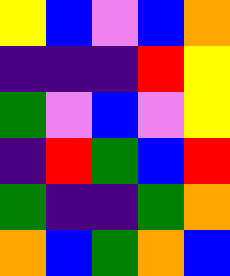[["yellow", "blue", "violet", "blue", "orange"], ["indigo", "indigo", "indigo", "red", "yellow"], ["green", "violet", "blue", "violet", "yellow"], ["indigo", "red", "green", "blue", "red"], ["green", "indigo", "indigo", "green", "orange"], ["orange", "blue", "green", "orange", "blue"]]